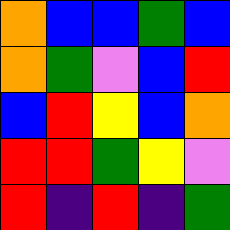[["orange", "blue", "blue", "green", "blue"], ["orange", "green", "violet", "blue", "red"], ["blue", "red", "yellow", "blue", "orange"], ["red", "red", "green", "yellow", "violet"], ["red", "indigo", "red", "indigo", "green"]]